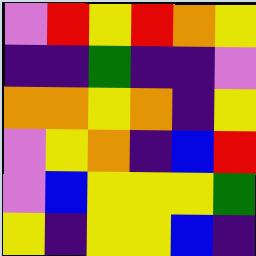[["violet", "red", "yellow", "red", "orange", "yellow"], ["indigo", "indigo", "green", "indigo", "indigo", "violet"], ["orange", "orange", "yellow", "orange", "indigo", "yellow"], ["violet", "yellow", "orange", "indigo", "blue", "red"], ["violet", "blue", "yellow", "yellow", "yellow", "green"], ["yellow", "indigo", "yellow", "yellow", "blue", "indigo"]]